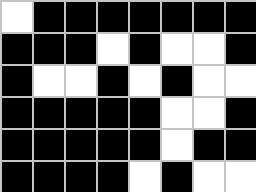[["white", "black", "black", "black", "black", "black", "black", "black"], ["black", "black", "black", "white", "black", "white", "white", "black"], ["black", "white", "white", "black", "white", "black", "white", "white"], ["black", "black", "black", "black", "black", "white", "white", "black"], ["black", "black", "black", "black", "black", "white", "black", "black"], ["black", "black", "black", "black", "white", "black", "white", "white"]]